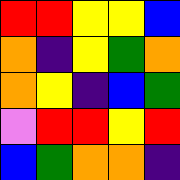[["red", "red", "yellow", "yellow", "blue"], ["orange", "indigo", "yellow", "green", "orange"], ["orange", "yellow", "indigo", "blue", "green"], ["violet", "red", "red", "yellow", "red"], ["blue", "green", "orange", "orange", "indigo"]]